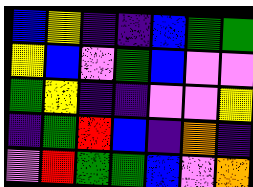[["blue", "yellow", "indigo", "indigo", "blue", "green", "green"], ["yellow", "blue", "violet", "green", "blue", "violet", "violet"], ["green", "yellow", "indigo", "indigo", "violet", "violet", "yellow"], ["indigo", "green", "red", "blue", "indigo", "orange", "indigo"], ["violet", "red", "green", "green", "blue", "violet", "orange"]]